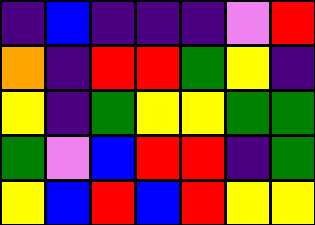[["indigo", "blue", "indigo", "indigo", "indigo", "violet", "red"], ["orange", "indigo", "red", "red", "green", "yellow", "indigo"], ["yellow", "indigo", "green", "yellow", "yellow", "green", "green"], ["green", "violet", "blue", "red", "red", "indigo", "green"], ["yellow", "blue", "red", "blue", "red", "yellow", "yellow"]]